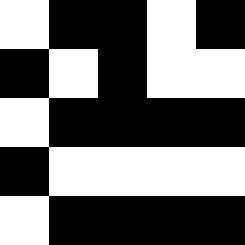[["white", "black", "black", "white", "black"], ["black", "white", "black", "white", "white"], ["white", "black", "black", "black", "black"], ["black", "white", "white", "white", "white"], ["white", "black", "black", "black", "black"]]